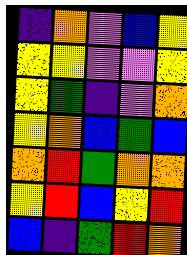[["indigo", "orange", "violet", "blue", "yellow"], ["yellow", "yellow", "violet", "violet", "yellow"], ["yellow", "green", "indigo", "violet", "orange"], ["yellow", "orange", "blue", "green", "blue"], ["orange", "red", "green", "orange", "orange"], ["yellow", "red", "blue", "yellow", "red"], ["blue", "indigo", "green", "red", "orange"]]